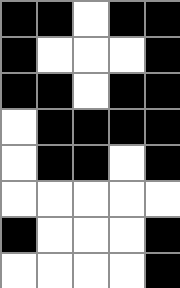[["black", "black", "white", "black", "black"], ["black", "white", "white", "white", "black"], ["black", "black", "white", "black", "black"], ["white", "black", "black", "black", "black"], ["white", "black", "black", "white", "black"], ["white", "white", "white", "white", "white"], ["black", "white", "white", "white", "black"], ["white", "white", "white", "white", "black"]]